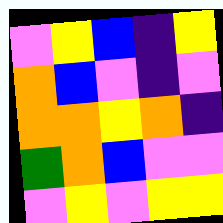[["violet", "yellow", "blue", "indigo", "yellow"], ["orange", "blue", "violet", "indigo", "violet"], ["orange", "orange", "yellow", "orange", "indigo"], ["green", "orange", "blue", "violet", "violet"], ["violet", "yellow", "violet", "yellow", "yellow"]]